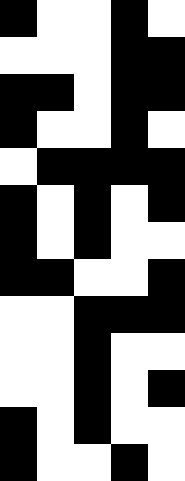[["black", "white", "white", "black", "white"], ["white", "white", "white", "black", "black"], ["black", "black", "white", "black", "black"], ["black", "white", "white", "black", "white"], ["white", "black", "black", "black", "black"], ["black", "white", "black", "white", "black"], ["black", "white", "black", "white", "white"], ["black", "black", "white", "white", "black"], ["white", "white", "black", "black", "black"], ["white", "white", "black", "white", "white"], ["white", "white", "black", "white", "black"], ["black", "white", "black", "white", "white"], ["black", "white", "white", "black", "white"]]